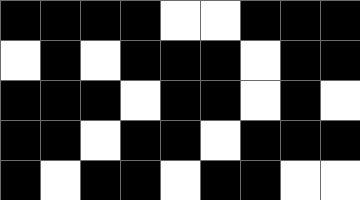[["black", "black", "black", "black", "white", "white", "black", "black", "black"], ["white", "black", "white", "black", "black", "black", "white", "black", "black"], ["black", "black", "black", "white", "black", "black", "white", "black", "white"], ["black", "black", "white", "black", "black", "white", "black", "black", "black"], ["black", "white", "black", "black", "white", "black", "black", "white", "white"]]